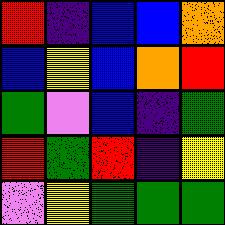[["red", "indigo", "blue", "blue", "orange"], ["blue", "yellow", "blue", "orange", "red"], ["green", "violet", "blue", "indigo", "green"], ["red", "green", "red", "indigo", "yellow"], ["violet", "yellow", "green", "green", "green"]]